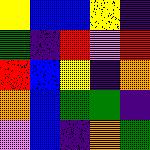[["yellow", "blue", "blue", "yellow", "indigo"], ["green", "indigo", "red", "violet", "red"], ["red", "blue", "yellow", "indigo", "orange"], ["orange", "blue", "green", "green", "indigo"], ["violet", "blue", "indigo", "orange", "green"]]